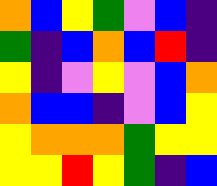[["orange", "blue", "yellow", "green", "violet", "blue", "indigo"], ["green", "indigo", "blue", "orange", "blue", "red", "indigo"], ["yellow", "indigo", "violet", "yellow", "violet", "blue", "orange"], ["orange", "blue", "blue", "indigo", "violet", "blue", "yellow"], ["yellow", "orange", "orange", "orange", "green", "yellow", "yellow"], ["yellow", "yellow", "red", "yellow", "green", "indigo", "blue"]]